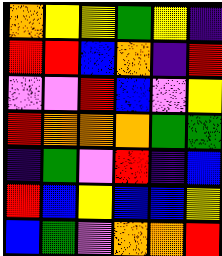[["orange", "yellow", "yellow", "green", "yellow", "indigo"], ["red", "red", "blue", "orange", "indigo", "red"], ["violet", "violet", "red", "blue", "violet", "yellow"], ["red", "orange", "orange", "orange", "green", "green"], ["indigo", "green", "violet", "red", "indigo", "blue"], ["red", "blue", "yellow", "blue", "blue", "yellow"], ["blue", "green", "violet", "orange", "orange", "red"]]